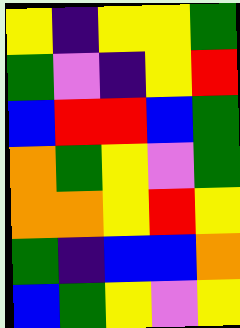[["yellow", "indigo", "yellow", "yellow", "green"], ["green", "violet", "indigo", "yellow", "red"], ["blue", "red", "red", "blue", "green"], ["orange", "green", "yellow", "violet", "green"], ["orange", "orange", "yellow", "red", "yellow"], ["green", "indigo", "blue", "blue", "orange"], ["blue", "green", "yellow", "violet", "yellow"]]